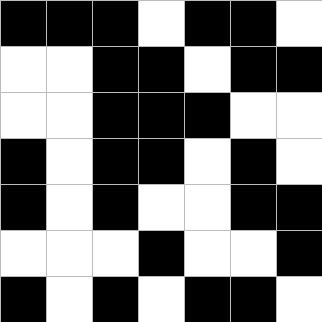[["black", "black", "black", "white", "black", "black", "white"], ["white", "white", "black", "black", "white", "black", "black"], ["white", "white", "black", "black", "black", "white", "white"], ["black", "white", "black", "black", "white", "black", "white"], ["black", "white", "black", "white", "white", "black", "black"], ["white", "white", "white", "black", "white", "white", "black"], ["black", "white", "black", "white", "black", "black", "white"]]